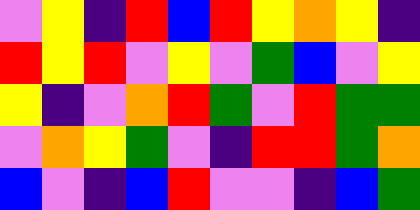[["violet", "yellow", "indigo", "red", "blue", "red", "yellow", "orange", "yellow", "indigo"], ["red", "yellow", "red", "violet", "yellow", "violet", "green", "blue", "violet", "yellow"], ["yellow", "indigo", "violet", "orange", "red", "green", "violet", "red", "green", "green"], ["violet", "orange", "yellow", "green", "violet", "indigo", "red", "red", "green", "orange"], ["blue", "violet", "indigo", "blue", "red", "violet", "violet", "indigo", "blue", "green"]]